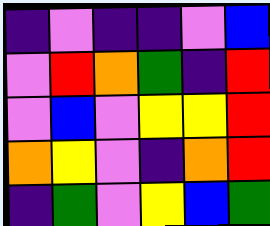[["indigo", "violet", "indigo", "indigo", "violet", "blue"], ["violet", "red", "orange", "green", "indigo", "red"], ["violet", "blue", "violet", "yellow", "yellow", "red"], ["orange", "yellow", "violet", "indigo", "orange", "red"], ["indigo", "green", "violet", "yellow", "blue", "green"]]